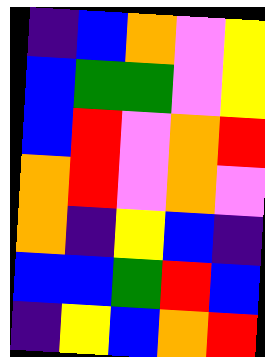[["indigo", "blue", "orange", "violet", "yellow"], ["blue", "green", "green", "violet", "yellow"], ["blue", "red", "violet", "orange", "red"], ["orange", "red", "violet", "orange", "violet"], ["orange", "indigo", "yellow", "blue", "indigo"], ["blue", "blue", "green", "red", "blue"], ["indigo", "yellow", "blue", "orange", "red"]]